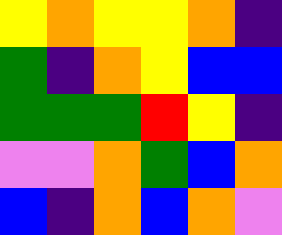[["yellow", "orange", "yellow", "yellow", "orange", "indigo"], ["green", "indigo", "orange", "yellow", "blue", "blue"], ["green", "green", "green", "red", "yellow", "indigo"], ["violet", "violet", "orange", "green", "blue", "orange"], ["blue", "indigo", "orange", "blue", "orange", "violet"]]